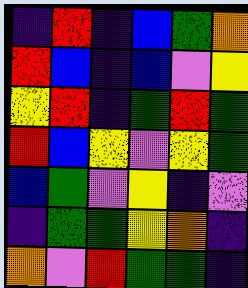[["indigo", "red", "indigo", "blue", "green", "orange"], ["red", "blue", "indigo", "blue", "violet", "yellow"], ["yellow", "red", "indigo", "green", "red", "green"], ["red", "blue", "yellow", "violet", "yellow", "green"], ["blue", "green", "violet", "yellow", "indigo", "violet"], ["indigo", "green", "green", "yellow", "orange", "indigo"], ["orange", "violet", "red", "green", "green", "indigo"]]